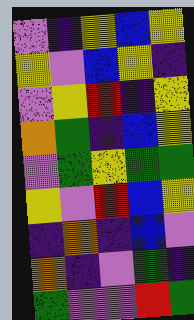[["violet", "indigo", "yellow", "blue", "yellow"], ["yellow", "violet", "blue", "yellow", "indigo"], ["violet", "yellow", "red", "indigo", "yellow"], ["orange", "green", "indigo", "blue", "yellow"], ["violet", "green", "yellow", "green", "green"], ["yellow", "violet", "red", "blue", "yellow"], ["indigo", "orange", "indigo", "blue", "violet"], ["orange", "indigo", "violet", "green", "indigo"], ["green", "violet", "violet", "red", "green"]]